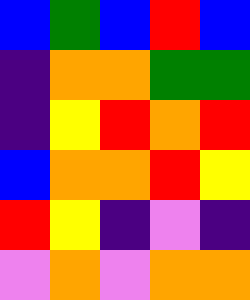[["blue", "green", "blue", "red", "blue"], ["indigo", "orange", "orange", "green", "green"], ["indigo", "yellow", "red", "orange", "red"], ["blue", "orange", "orange", "red", "yellow"], ["red", "yellow", "indigo", "violet", "indigo"], ["violet", "orange", "violet", "orange", "orange"]]